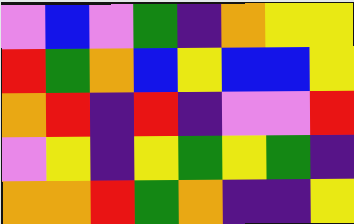[["violet", "blue", "violet", "green", "indigo", "orange", "yellow", "yellow"], ["red", "green", "orange", "blue", "yellow", "blue", "blue", "yellow"], ["orange", "red", "indigo", "red", "indigo", "violet", "violet", "red"], ["violet", "yellow", "indigo", "yellow", "green", "yellow", "green", "indigo"], ["orange", "orange", "red", "green", "orange", "indigo", "indigo", "yellow"]]